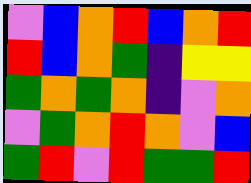[["violet", "blue", "orange", "red", "blue", "orange", "red"], ["red", "blue", "orange", "green", "indigo", "yellow", "yellow"], ["green", "orange", "green", "orange", "indigo", "violet", "orange"], ["violet", "green", "orange", "red", "orange", "violet", "blue"], ["green", "red", "violet", "red", "green", "green", "red"]]